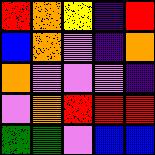[["red", "orange", "yellow", "indigo", "red"], ["blue", "orange", "violet", "indigo", "orange"], ["orange", "violet", "violet", "violet", "indigo"], ["violet", "orange", "red", "red", "red"], ["green", "green", "violet", "blue", "blue"]]